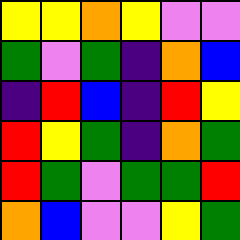[["yellow", "yellow", "orange", "yellow", "violet", "violet"], ["green", "violet", "green", "indigo", "orange", "blue"], ["indigo", "red", "blue", "indigo", "red", "yellow"], ["red", "yellow", "green", "indigo", "orange", "green"], ["red", "green", "violet", "green", "green", "red"], ["orange", "blue", "violet", "violet", "yellow", "green"]]